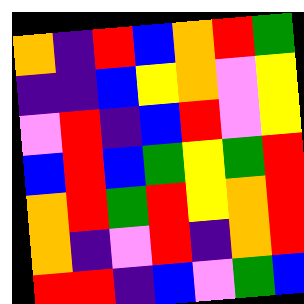[["orange", "indigo", "red", "blue", "orange", "red", "green"], ["indigo", "indigo", "blue", "yellow", "orange", "violet", "yellow"], ["violet", "red", "indigo", "blue", "red", "violet", "yellow"], ["blue", "red", "blue", "green", "yellow", "green", "red"], ["orange", "red", "green", "red", "yellow", "orange", "red"], ["orange", "indigo", "violet", "red", "indigo", "orange", "red"], ["red", "red", "indigo", "blue", "violet", "green", "blue"]]